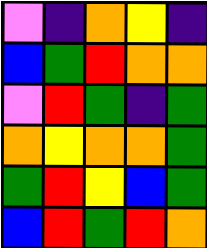[["violet", "indigo", "orange", "yellow", "indigo"], ["blue", "green", "red", "orange", "orange"], ["violet", "red", "green", "indigo", "green"], ["orange", "yellow", "orange", "orange", "green"], ["green", "red", "yellow", "blue", "green"], ["blue", "red", "green", "red", "orange"]]